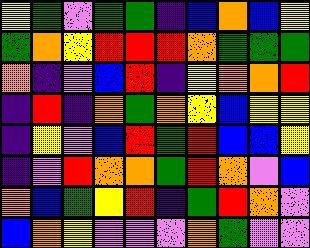[["yellow", "green", "violet", "green", "green", "indigo", "blue", "orange", "blue", "yellow"], ["green", "orange", "yellow", "red", "red", "red", "orange", "green", "green", "green"], ["orange", "indigo", "violet", "blue", "red", "indigo", "yellow", "orange", "orange", "red"], ["indigo", "red", "indigo", "orange", "green", "orange", "yellow", "blue", "yellow", "yellow"], ["indigo", "yellow", "violet", "blue", "red", "green", "red", "blue", "blue", "yellow"], ["indigo", "violet", "red", "orange", "orange", "green", "red", "orange", "violet", "blue"], ["orange", "blue", "green", "yellow", "red", "indigo", "green", "red", "orange", "violet"], ["blue", "orange", "yellow", "violet", "violet", "violet", "orange", "green", "violet", "violet"]]